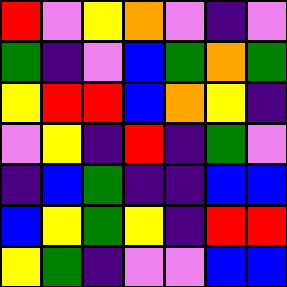[["red", "violet", "yellow", "orange", "violet", "indigo", "violet"], ["green", "indigo", "violet", "blue", "green", "orange", "green"], ["yellow", "red", "red", "blue", "orange", "yellow", "indigo"], ["violet", "yellow", "indigo", "red", "indigo", "green", "violet"], ["indigo", "blue", "green", "indigo", "indigo", "blue", "blue"], ["blue", "yellow", "green", "yellow", "indigo", "red", "red"], ["yellow", "green", "indigo", "violet", "violet", "blue", "blue"]]